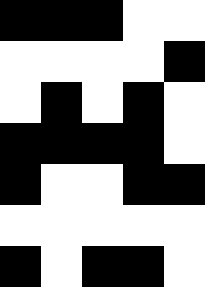[["black", "black", "black", "white", "white"], ["white", "white", "white", "white", "black"], ["white", "black", "white", "black", "white"], ["black", "black", "black", "black", "white"], ["black", "white", "white", "black", "black"], ["white", "white", "white", "white", "white"], ["black", "white", "black", "black", "white"]]